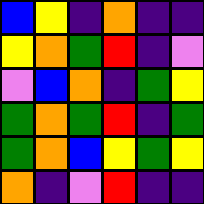[["blue", "yellow", "indigo", "orange", "indigo", "indigo"], ["yellow", "orange", "green", "red", "indigo", "violet"], ["violet", "blue", "orange", "indigo", "green", "yellow"], ["green", "orange", "green", "red", "indigo", "green"], ["green", "orange", "blue", "yellow", "green", "yellow"], ["orange", "indigo", "violet", "red", "indigo", "indigo"]]